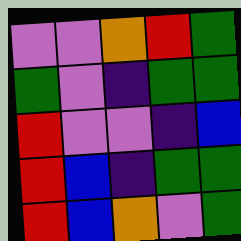[["violet", "violet", "orange", "red", "green"], ["green", "violet", "indigo", "green", "green"], ["red", "violet", "violet", "indigo", "blue"], ["red", "blue", "indigo", "green", "green"], ["red", "blue", "orange", "violet", "green"]]